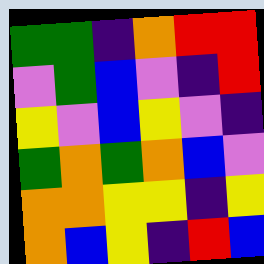[["green", "green", "indigo", "orange", "red", "red"], ["violet", "green", "blue", "violet", "indigo", "red"], ["yellow", "violet", "blue", "yellow", "violet", "indigo"], ["green", "orange", "green", "orange", "blue", "violet"], ["orange", "orange", "yellow", "yellow", "indigo", "yellow"], ["orange", "blue", "yellow", "indigo", "red", "blue"]]